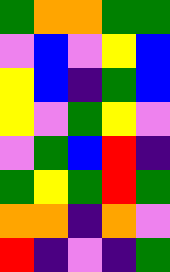[["green", "orange", "orange", "green", "green"], ["violet", "blue", "violet", "yellow", "blue"], ["yellow", "blue", "indigo", "green", "blue"], ["yellow", "violet", "green", "yellow", "violet"], ["violet", "green", "blue", "red", "indigo"], ["green", "yellow", "green", "red", "green"], ["orange", "orange", "indigo", "orange", "violet"], ["red", "indigo", "violet", "indigo", "green"]]